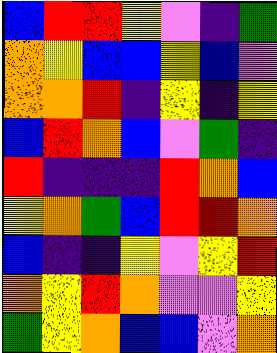[["blue", "red", "red", "yellow", "violet", "indigo", "green"], ["orange", "yellow", "blue", "blue", "yellow", "blue", "violet"], ["orange", "orange", "red", "indigo", "yellow", "indigo", "yellow"], ["blue", "red", "orange", "blue", "violet", "green", "indigo"], ["red", "indigo", "indigo", "indigo", "red", "orange", "blue"], ["yellow", "orange", "green", "blue", "red", "red", "orange"], ["blue", "indigo", "indigo", "yellow", "violet", "yellow", "red"], ["orange", "yellow", "red", "orange", "violet", "violet", "yellow"], ["green", "yellow", "orange", "blue", "blue", "violet", "orange"]]